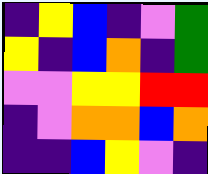[["indigo", "yellow", "blue", "indigo", "violet", "green"], ["yellow", "indigo", "blue", "orange", "indigo", "green"], ["violet", "violet", "yellow", "yellow", "red", "red"], ["indigo", "violet", "orange", "orange", "blue", "orange"], ["indigo", "indigo", "blue", "yellow", "violet", "indigo"]]